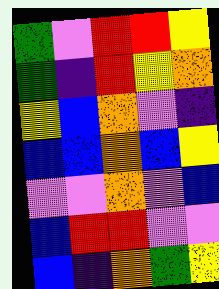[["green", "violet", "red", "red", "yellow"], ["green", "indigo", "red", "yellow", "orange"], ["yellow", "blue", "orange", "violet", "indigo"], ["blue", "blue", "orange", "blue", "yellow"], ["violet", "violet", "orange", "violet", "blue"], ["blue", "red", "red", "violet", "violet"], ["blue", "indigo", "orange", "green", "yellow"]]